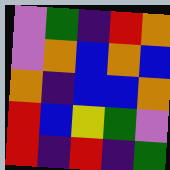[["violet", "green", "indigo", "red", "orange"], ["violet", "orange", "blue", "orange", "blue"], ["orange", "indigo", "blue", "blue", "orange"], ["red", "blue", "yellow", "green", "violet"], ["red", "indigo", "red", "indigo", "green"]]